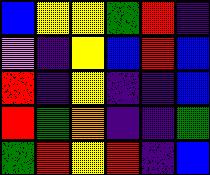[["blue", "yellow", "yellow", "green", "red", "indigo"], ["violet", "indigo", "yellow", "blue", "red", "blue"], ["red", "indigo", "yellow", "indigo", "indigo", "blue"], ["red", "green", "orange", "indigo", "indigo", "green"], ["green", "red", "yellow", "red", "indigo", "blue"]]